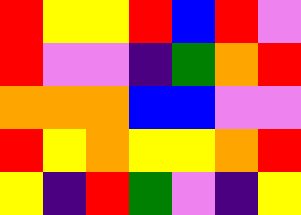[["red", "yellow", "yellow", "red", "blue", "red", "violet"], ["red", "violet", "violet", "indigo", "green", "orange", "red"], ["orange", "orange", "orange", "blue", "blue", "violet", "violet"], ["red", "yellow", "orange", "yellow", "yellow", "orange", "red"], ["yellow", "indigo", "red", "green", "violet", "indigo", "yellow"]]